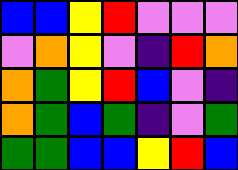[["blue", "blue", "yellow", "red", "violet", "violet", "violet"], ["violet", "orange", "yellow", "violet", "indigo", "red", "orange"], ["orange", "green", "yellow", "red", "blue", "violet", "indigo"], ["orange", "green", "blue", "green", "indigo", "violet", "green"], ["green", "green", "blue", "blue", "yellow", "red", "blue"]]